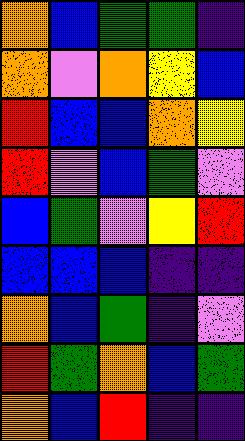[["orange", "blue", "green", "green", "indigo"], ["orange", "violet", "orange", "yellow", "blue"], ["red", "blue", "blue", "orange", "yellow"], ["red", "violet", "blue", "green", "violet"], ["blue", "green", "violet", "yellow", "red"], ["blue", "blue", "blue", "indigo", "indigo"], ["orange", "blue", "green", "indigo", "violet"], ["red", "green", "orange", "blue", "green"], ["orange", "blue", "red", "indigo", "indigo"]]